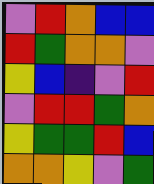[["violet", "red", "orange", "blue", "blue"], ["red", "green", "orange", "orange", "violet"], ["yellow", "blue", "indigo", "violet", "red"], ["violet", "red", "red", "green", "orange"], ["yellow", "green", "green", "red", "blue"], ["orange", "orange", "yellow", "violet", "green"]]